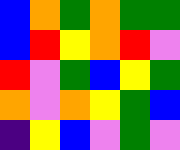[["blue", "orange", "green", "orange", "green", "green"], ["blue", "red", "yellow", "orange", "red", "violet"], ["red", "violet", "green", "blue", "yellow", "green"], ["orange", "violet", "orange", "yellow", "green", "blue"], ["indigo", "yellow", "blue", "violet", "green", "violet"]]